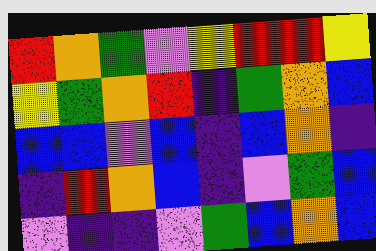[["red", "orange", "green", "violet", "yellow", "red", "red", "yellow"], ["yellow", "green", "orange", "red", "indigo", "green", "orange", "blue"], ["blue", "blue", "violet", "blue", "indigo", "blue", "orange", "indigo"], ["indigo", "red", "orange", "blue", "indigo", "violet", "green", "blue"], ["violet", "indigo", "indigo", "violet", "green", "blue", "orange", "blue"]]